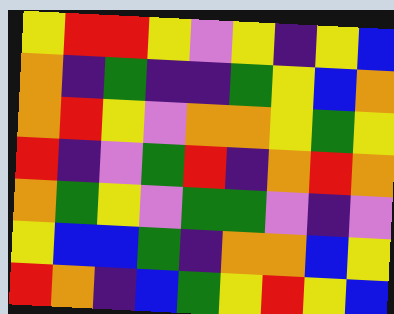[["yellow", "red", "red", "yellow", "violet", "yellow", "indigo", "yellow", "blue"], ["orange", "indigo", "green", "indigo", "indigo", "green", "yellow", "blue", "orange"], ["orange", "red", "yellow", "violet", "orange", "orange", "yellow", "green", "yellow"], ["red", "indigo", "violet", "green", "red", "indigo", "orange", "red", "orange"], ["orange", "green", "yellow", "violet", "green", "green", "violet", "indigo", "violet"], ["yellow", "blue", "blue", "green", "indigo", "orange", "orange", "blue", "yellow"], ["red", "orange", "indigo", "blue", "green", "yellow", "red", "yellow", "blue"]]